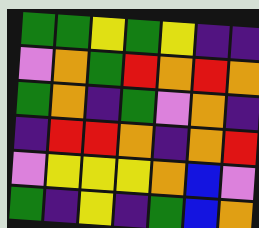[["green", "green", "yellow", "green", "yellow", "indigo", "indigo"], ["violet", "orange", "green", "red", "orange", "red", "orange"], ["green", "orange", "indigo", "green", "violet", "orange", "indigo"], ["indigo", "red", "red", "orange", "indigo", "orange", "red"], ["violet", "yellow", "yellow", "yellow", "orange", "blue", "violet"], ["green", "indigo", "yellow", "indigo", "green", "blue", "orange"]]